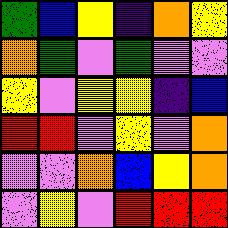[["green", "blue", "yellow", "indigo", "orange", "yellow"], ["orange", "green", "violet", "green", "violet", "violet"], ["yellow", "violet", "yellow", "yellow", "indigo", "blue"], ["red", "red", "violet", "yellow", "violet", "orange"], ["violet", "violet", "orange", "blue", "yellow", "orange"], ["violet", "yellow", "violet", "red", "red", "red"]]